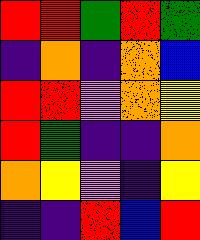[["red", "red", "green", "red", "green"], ["indigo", "orange", "indigo", "orange", "blue"], ["red", "red", "violet", "orange", "yellow"], ["red", "green", "indigo", "indigo", "orange"], ["orange", "yellow", "violet", "indigo", "yellow"], ["indigo", "indigo", "red", "blue", "red"]]